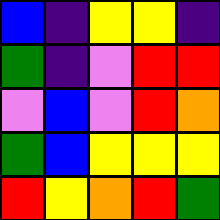[["blue", "indigo", "yellow", "yellow", "indigo"], ["green", "indigo", "violet", "red", "red"], ["violet", "blue", "violet", "red", "orange"], ["green", "blue", "yellow", "yellow", "yellow"], ["red", "yellow", "orange", "red", "green"]]